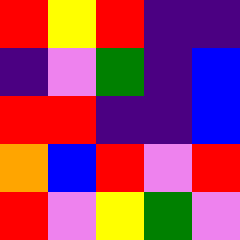[["red", "yellow", "red", "indigo", "indigo"], ["indigo", "violet", "green", "indigo", "blue"], ["red", "red", "indigo", "indigo", "blue"], ["orange", "blue", "red", "violet", "red"], ["red", "violet", "yellow", "green", "violet"]]